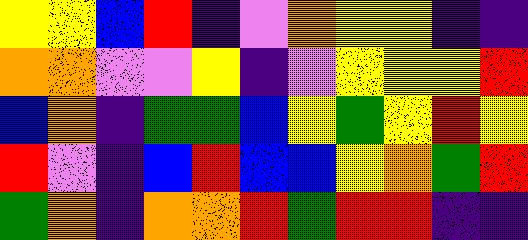[["yellow", "yellow", "blue", "red", "indigo", "violet", "orange", "yellow", "yellow", "indigo", "indigo"], ["orange", "orange", "violet", "violet", "yellow", "indigo", "violet", "yellow", "yellow", "yellow", "red"], ["blue", "orange", "indigo", "green", "green", "blue", "yellow", "green", "yellow", "red", "yellow"], ["red", "violet", "indigo", "blue", "red", "blue", "blue", "yellow", "orange", "green", "red"], ["green", "orange", "indigo", "orange", "orange", "red", "green", "red", "red", "indigo", "indigo"]]